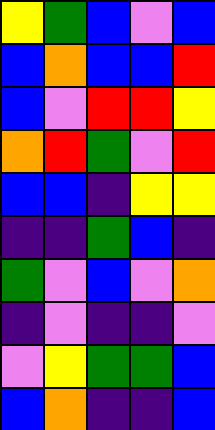[["yellow", "green", "blue", "violet", "blue"], ["blue", "orange", "blue", "blue", "red"], ["blue", "violet", "red", "red", "yellow"], ["orange", "red", "green", "violet", "red"], ["blue", "blue", "indigo", "yellow", "yellow"], ["indigo", "indigo", "green", "blue", "indigo"], ["green", "violet", "blue", "violet", "orange"], ["indigo", "violet", "indigo", "indigo", "violet"], ["violet", "yellow", "green", "green", "blue"], ["blue", "orange", "indigo", "indigo", "blue"]]